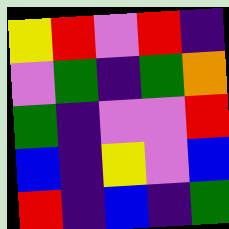[["yellow", "red", "violet", "red", "indigo"], ["violet", "green", "indigo", "green", "orange"], ["green", "indigo", "violet", "violet", "red"], ["blue", "indigo", "yellow", "violet", "blue"], ["red", "indigo", "blue", "indigo", "green"]]